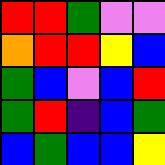[["red", "red", "green", "violet", "violet"], ["orange", "red", "red", "yellow", "blue"], ["green", "blue", "violet", "blue", "red"], ["green", "red", "indigo", "blue", "green"], ["blue", "green", "blue", "blue", "yellow"]]